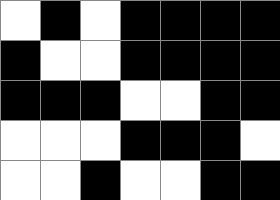[["white", "black", "white", "black", "black", "black", "black"], ["black", "white", "white", "black", "black", "black", "black"], ["black", "black", "black", "white", "white", "black", "black"], ["white", "white", "white", "black", "black", "black", "white"], ["white", "white", "black", "white", "white", "black", "black"]]